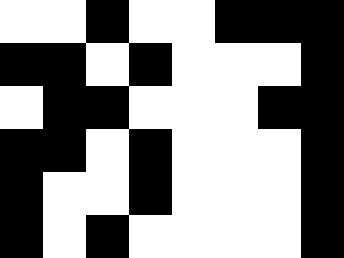[["white", "white", "black", "white", "white", "black", "black", "black"], ["black", "black", "white", "black", "white", "white", "white", "black"], ["white", "black", "black", "white", "white", "white", "black", "black"], ["black", "black", "white", "black", "white", "white", "white", "black"], ["black", "white", "white", "black", "white", "white", "white", "black"], ["black", "white", "black", "white", "white", "white", "white", "black"]]